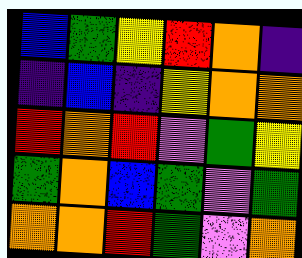[["blue", "green", "yellow", "red", "orange", "indigo"], ["indigo", "blue", "indigo", "yellow", "orange", "orange"], ["red", "orange", "red", "violet", "green", "yellow"], ["green", "orange", "blue", "green", "violet", "green"], ["orange", "orange", "red", "green", "violet", "orange"]]